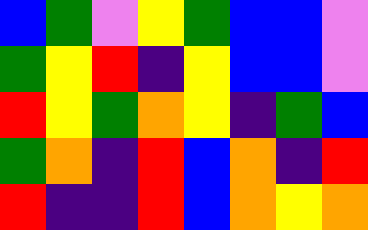[["blue", "green", "violet", "yellow", "green", "blue", "blue", "violet"], ["green", "yellow", "red", "indigo", "yellow", "blue", "blue", "violet"], ["red", "yellow", "green", "orange", "yellow", "indigo", "green", "blue"], ["green", "orange", "indigo", "red", "blue", "orange", "indigo", "red"], ["red", "indigo", "indigo", "red", "blue", "orange", "yellow", "orange"]]